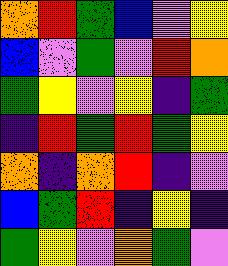[["orange", "red", "green", "blue", "violet", "yellow"], ["blue", "violet", "green", "violet", "red", "orange"], ["green", "yellow", "violet", "yellow", "indigo", "green"], ["indigo", "red", "green", "red", "green", "yellow"], ["orange", "indigo", "orange", "red", "indigo", "violet"], ["blue", "green", "red", "indigo", "yellow", "indigo"], ["green", "yellow", "violet", "orange", "green", "violet"]]